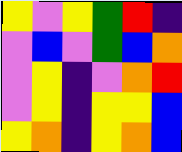[["yellow", "violet", "yellow", "green", "red", "indigo"], ["violet", "blue", "violet", "green", "blue", "orange"], ["violet", "yellow", "indigo", "violet", "orange", "red"], ["violet", "yellow", "indigo", "yellow", "yellow", "blue"], ["yellow", "orange", "indigo", "yellow", "orange", "blue"]]